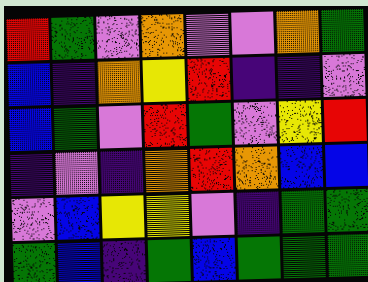[["red", "green", "violet", "orange", "violet", "violet", "orange", "green"], ["blue", "indigo", "orange", "yellow", "red", "indigo", "indigo", "violet"], ["blue", "green", "violet", "red", "green", "violet", "yellow", "red"], ["indigo", "violet", "indigo", "orange", "red", "orange", "blue", "blue"], ["violet", "blue", "yellow", "yellow", "violet", "indigo", "green", "green"], ["green", "blue", "indigo", "green", "blue", "green", "green", "green"]]